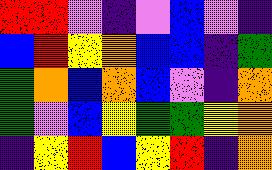[["red", "red", "violet", "indigo", "violet", "blue", "violet", "indigo"], ["blue", "red", "yellow", "orange", "blue", "blue", "indigo", "green"], ["green", "orange", "blue", "orange", "blue", "violet", "indigo", "orange"], ["green", "violet", "blue", "yellow", "green", "green", "yellow", "orange"], ["indigo", "yellow", "red", "blue", "yellow", "red", "indigo", "orange"]]